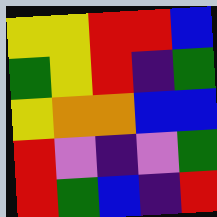[["yellow", "yellow", "red", "red", "blue"], ["green", "yellow", "red", "indigo", "green"], ["yellow", "orange", "orange", "blue", "blue"], ["red", "violet", "indigo", "violet", "green"], ["red", "green", "blue", "indigo", "red"]]